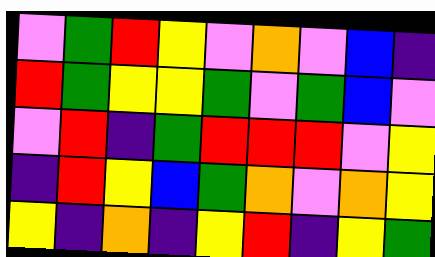[["violet", "green", "red", "yellow", "violet", "orange", "violet", "blue", "indigo"], ["red", "green", "yellow", "yellow", "green", "violet", "green", "blue", "violet"], ["violet", "red", "indigo", "green", "red", "red", "red", "violet", "yellow"], ["indigo", "red", "yellow", "blue", "green", "orange", "violet", "orange", "yellow"], ["yellow", "indigo", "orange", "indigo", "yellow", "red", "indigo", "yellow", "green"]]